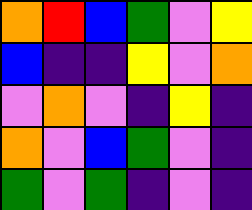[["orange", "red", "blue", "green", "violet", "yellow"], ["blue", "indigo", "indigo", "yellow", "violet", "orange"], ["violet", "orange", "violet", "indigo", "yellow", "indigo"], ["orange", "violet", "blue", "green", "violet", "indigo"], ["green", "violet", "green", "indigo", "violet", "indigo"]]